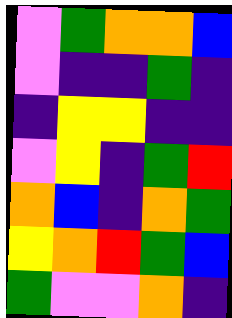[["violet", "green", "orange", "orange", "blue"], ["violet", "indigo", "indigo", "green", "indigo"], ["indigo", "yellow", "yellow", "indigo", "indigo"], ["violet", "yellow", "indigo", "green", "red"], ["orange", "blue", "indigo", "orange", "green"], ["yellow", "orange", "red", "green", "blue"], ["green", "violet", "violet", "orange", "indigo"]]